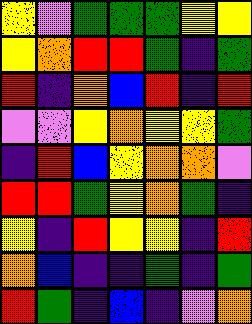[["yellow", "violet", "green", "green", "green", "yellow", "yellow"], ["yellow", "orange", "red", "red", "green", "indigo", "green"], ["red", "indigo", "orange", "blue", "red", "indigo", "red"], ["violet", "violet", "yellow", "orange", "yellow", "yellow", "green"], ["indigo", "red", "blue", "yellow", "orange", "orange", "violet"], ["red", "red", "green", "yellow", "orange", "green", "indigo"], ["yellow", "indigo", "red", "yellow", "yellow", "indigo", "red"], ["orange", "blue", "indigo", "indigo", "green", "indigo", "green"], ["red", "green", "indigo", "blue", "indigo", "violet", "orange"]]